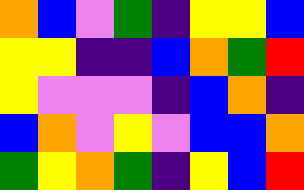[["orange", "blue", "violet", "green", "indigo", "yellow", "yellow", "blue"], ["yellow", "yellow", "indigo", "indigo", "blue", "orange", "green", "red"], ["yellow", "violet", "violet", "violet", "indigo", "blue", "orange", "indigo"], ["blue", "orange", "violet", "yellow", "violet", "blue", "blue", "orange"], ["green", "yellow", "orange", "green", "indigo", "yellow", "blue", "red"]]